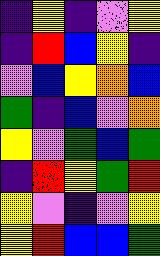[["indigo", "yellow", "indigo", "violet", "yellow"], ["indigo", "red", "blue", "yellow", "indigo"], ["violet", "blue", "yellow", "orange", "blue"], ["green", "indigo", "blue", "violet", "orange"], ["yellow", "violet", "green", "blue", "green"], ["indigo", "red", "yellow", "green", "red"], ["yellow", "violet", "indigo", "violet", "yellow"], ["yellow", "red", "blue", "blue", "green"]]